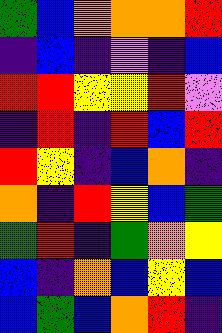[["green", "blue", "orange", "orange", "orange", "red"], ["indigo", "blue", "indigo", "violet", "indigo", "blue"], ["red", "red", "yellow", "yellow", "red", "violet"], ["indigo", "red", "indigo", "red", "blue", "red"], ["red", "yellow", "indigo", "blue", "orange", "indigo"], ["orange", "indigo", "red", "yellow", "blue", "green"], ["green", "red", "indigo", "green", "orange", "yellow"], ["blue", "indigo", "orange", "blue", "yellow", "blue"], ["blue", "green", "blue", "orange", "red", "indigo"]]